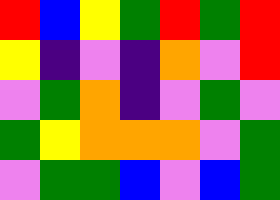[["red", "blue", "yellow", "green", "red", "green", "red"], ["yellow", "indigo", "violet", "indigo", "orange", "violet", "red"], ["violet", "green", "orange", "indigo", "violet", "green", "violet"], ["green", "yellow", "orange", "orange", "orange", "violet", "green"], ["violet", "green", "green", "blue", "violet", "blue", "green"]]